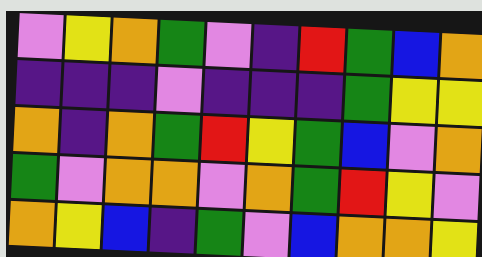[["violet", "yellow", "orange", "green", "violet", "indigo", "red", "green", "blue", "orange"], ["indigo", "indigo", "indigo", "violet", "indigo", "indigo", "indigo", "green", "yellow", "yellow"], ["orange", "indigo", "orange", "green", "red", "yellow", "green", "blue", "violet", "orange"], ["green", "violet", "orange", "orange", "violet", "orange", "green", "red", "yellow", "violet"], ["orange", "yellow", "blue", "indigo", "green", "violet", "blue", "orange", "orange", "yellow"]]